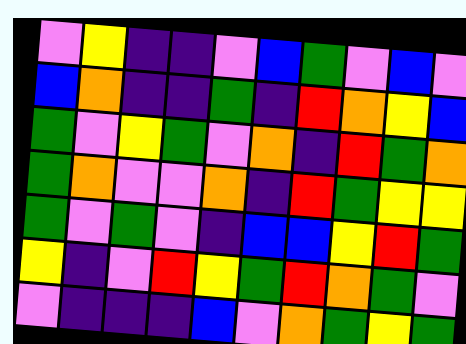[["violet", "yellow", "indigo", "indigo", "violet", "blue", "green", "violet", "blue", "violet"], ["blue", "orange", "indigo", "indigo", "green", "indigo", "red", "orange", "yellow", "blue"], ["green", "violet", "yellow", "green", "violet", "orange", "indigo", "red", "green", "orange"], ["green", "orange", "violet", "violet", "orange", "indigo", "red", "green", "yellow", "yellow"], ["green", "violet", "green", "violet", "indigo", "blue", "blue", "yellow", "red", "green"], ["yellow", "indigo", "violet", "red", "yellow", "green", "red", "orange", "green", "violet"], ["violet", "indigo", "indigo", "indigo", "blue", "violet", "orange", "green", "yellow", "green"]]